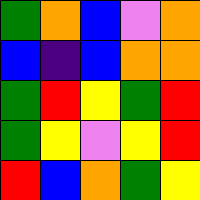[["green", "orange", "blue", "violet", "orange"], ["blue", "indigo", "blue", "orange", "orange"], ["green", "red", "yellow", "green", "red"], ["green", "yellow", "violet", "yellow", "red"], ["red", "blue", "orange", "green", "yellow"]]